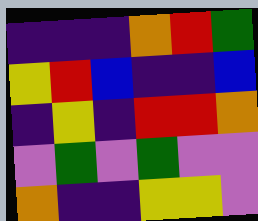[["indigo", "indigo", "indigo", "orange", "red", "green"], ["yellow", "red", "blue", "indigo", "indigo", "blue"], ["indigo", "yellow", "indigo", "red", "red", "orange"], ["violet", "green", "violet", "green", "violet", "violet"], ["orange", "indigo", "indigo", "yellow", "yellow", "violet"]]